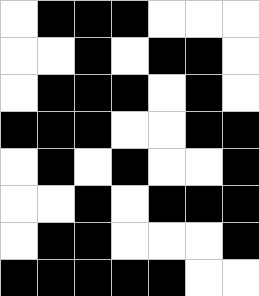[["white", "black", "black", "black", "white", "white", "white"], ["white", "white", "black", "white", "black", "black", "white"], ["white", "black", "black", "black", "white", "black", "white"], ["black", "black", "black", "white", "white", "black", "black"], ["white", "black", "white", "black", "white", "white", "black"], ["white", "white", "black", "white", "black", "black", "black"], ["white", "black", "black", "white", "white", "white", "black"], ["black", "black", "black", "black", "black", "white", "white"]]